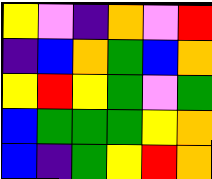[["yellow", "violet", "indigo", "orange", "violet", "red"], ["indigo", "blue", "orange", "green", "blue", "orange"], ["yellow", "red", "yellow", "green", "violet", "green"], ["blue", "green", "green", "green", "yellow", "orange"], ["blue", "indigo", "green", "yellow", "red", "orange"]]